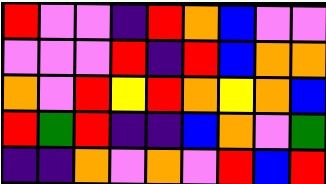[["red", "violet", "violet", "indigo", "red", "orange", "blue", "violet", "violet"], ["violet", "violet", "violet", "red", "indigo", "red", "blue", "orange", "orange"], ["orange", "violet", "red", "yellow", "red", "orange", "yellow", "orange", "blue"], ["red", "green", "red", "indigo", "indigo", "blue", "orange", "violet", "green"], ["indigo", "indigo", "orange", "violet", "orange", "violet", "red", "blue", "red"]]